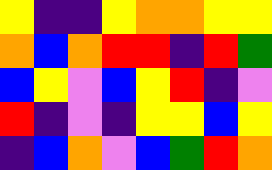[["yellow", "indigo", "indigo", "yellow", "orange", "orange", "yellow", "yellow"], ["orange", "blue", "orange", "red", "red", "indigo", "red", "green"], ["blue", "yellow", "violet", "blue", "yellow", "red", "indigo", "violet"], ["red", "indigo", "violet", "indigo", "yellow", "yellow", "blue", "yellow"], ["indigo", "blue", "orange", "violet", "blue", "green", "red", "orange"]]